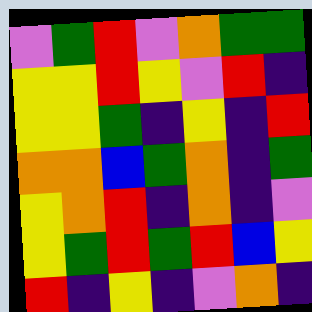[["violet", "green", "red", "violet", "orange", "green", "green"], ["yellow", "yellow", "red", "yellow", "violet", "red", "indigo"], ["yellow", "yellow", "green", "indigo", "yellow", "indigo", "red"], ["orange", "orange", "blue", "green", "orange", "indigo", "green"], ["yellow", "orange", "red", "indigo", "orange", "indigo", "violet"], ["yellow", "green", "red", "green", "red", "blue", "yellow"], ["red", "indigo", "yellow", "indigo", "violet", "orange", "indigo"]]